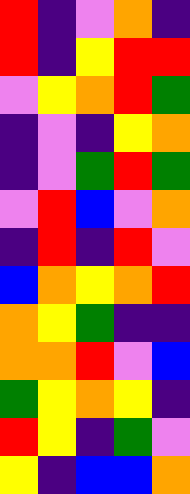[["red", "indigo", "violet", "orange", "indigo"], ["red", "indigo", "yellow", "red", "red"], ["violet", "yellow", "orange", "red", "green"], ["indigo", "violet", "indigo", "yellow", "orange"], ["indigo", "violet", "green", "red", "green"], ["violet", "red", "blue", "violet", "orange"], ["indigo", "red", "indigo", "red", "violet"], ["blue", "orange", "yellow", "orange", "red"], ["orange", "yellow", "green", "indigo", "indigo"], ["orange", "orange", "red", "violet", "blue"], ["green", "yellow", "orange", "yellow", "indigo"], ["red", "yellow", "indigo", "green", "violet"], ["yellow", "indigo", "blue", "blue", "orange"]]